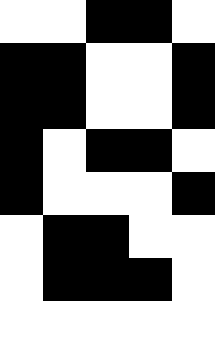[["white", "white", "black", "black", "white"], ["black", "black", "white", "white", "black"], ["black", "black", "white", "white", "black"], ["black", "white", "black", "black", "white"], ["black", "white", "white", "white", "black"], ["white", "black", "black", "white", "white"], ["white", "black", "black", "black", "white"], ["white", "white", "white", "white", "white"]]